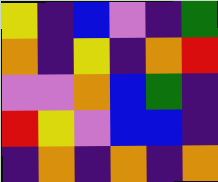[["yellow", "indigo", "blue", "violet", "indigo", "green"], ["orange", "indigo", "yellow", "indigo", "orange", "red"], ["violet", "violet", "orange", "blue", "green", "indigo"], ["red", "yellow", "violet", "blue", "blue", "indigo"], ["indigo", "orange", "indigo", "orange", "indigo", "orange"]]